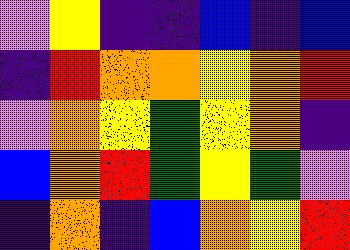[["violet", "yellow", "indigo", "indigo", "blue", "indigo", "blue"], ["indigo", "red", "orange", "orange", "yellow", "orange", "red"], ["violet", "orange", "yellow", "green", "yellow", "orange", "indigo"], ["blue", "orange", "red", "green", "yellow", "green", "violet"], ["indigo", "orange", "indigo", "blue", "orange", "yellow", "red"]]